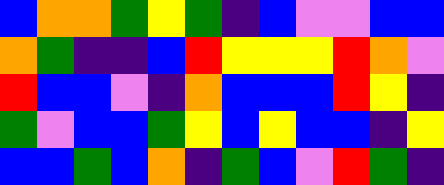[["blue", "orange", "orange", "green", "yellow", "green", "indigo", "blue", "violet", "violet", "blue", "blue"], ["orange", "green", "indigo", "indigo", "blue", "red", "yellow", "yellow", "yellow", "red", "orange", "violet"], ["red", "blue", "blue", "violet", "indigo", "orange", "blue", "blue", "blue", "red", "yellow", "indigo"], ["green", "violet", "blue", "blue", "green", "yellow", "blue", "yellow", "blue", "blue", "indigo", "yellow"], ["blue", "blue", "green", "blue", "orange", "indigo", "green", "blue", "violet", "red", "green", "indigo"]]